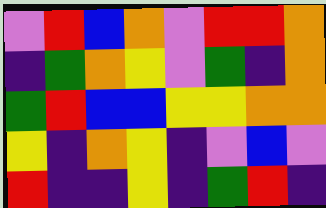[["violet", "red", "blue", "orange", "violet", "red", "red", "orange"], ["indigo", "green", "orange", "yellow", "violet", "green", "indigo", "orange"], ["green", "red", "blue", "blue", "yellow", "yellow", "orange", "orange"], ["yellow", "indigo", "orange", "yellow", "indigo", "violet", "blue", "violet"], ["red", "indigo", "indigo", "yellow", "indigo", "green", "red", "indigo"]]